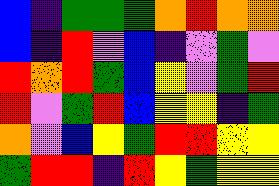[["blue", "indigo", "green", "green", "green", "orange", "red", "orange", "orange"], ["blue", "indigo", "red", "violet", "blue", "indigo", "violet", "green", "violet"], ["red", "orange", "red", "green", "blue", "yellow", "violet", "green", "red"], ["red", "violet", "green", "red", "blue", "yellow", "yellow", "indigo", "green"], ["orange", "violet", "blue", "yellow", "green", "red", "red", "yellow", "yellow"], ["green", "red", "red", "indigo", "red", "yellow", "green", "yellow", "yellow"]]